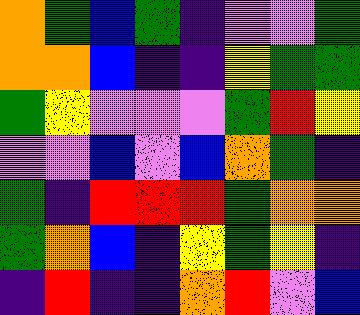[["orange", "green", "blue", "green", "indigo", "violet", "violet", "green"], ["orange", "orange", "blue", "indigo", "indigo", "yellow", "green", "green"], ["green", "yellow", "violet", "violet", "violet", "green", "red", "yellow"], ["violet", "violet", "blue", "violet", "blue", "orange", "green", "indigo"], ["green", "indigo", "red", "red", "red", "green", "orange", "orange"], ["green", "orange", "blue", "indigo", "yellow", "green", "yellow", "indigo"], ["indigo", "red", "indigo", "indigo", "orange", "red", "violet", "blue"]]